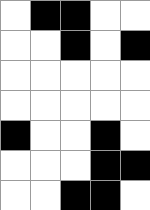[["white", "black", "black", "white", "white"], ["white", "white", "black", "white", "black"], ["white", "white", "white", "white", "white"], ["white", "white", "white", "white", "white"], ["black", "white", "white", "black", "white"], ["white", "white", "white", "black", "black"], ["white", "white", "black", "black", "white"]]